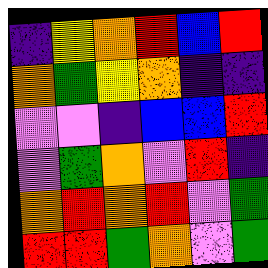[["indigo", "yellow", "orange", "red", "blue", "red"], ["orange", "green", "yellow", "orange", "indigo", "indigo"], ["violet", "violet", "indigo", "blue", "blue", "red"], ["violet", "green", "orange", "violet", "red", "indigo"], ["orange", "red", "orange", "red", "violet", "green"], ["red", "red", "green", "orange", "violet", "green"]]